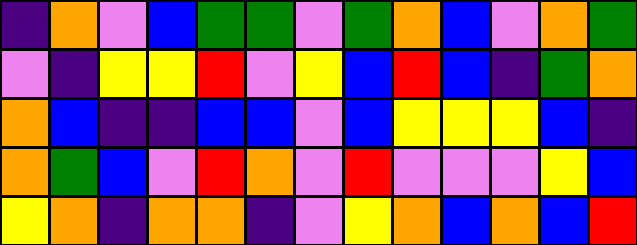[["indigo", "orange", "violet", "blue", "green", "green", "violet", "green", "orange", "blue", "violet", "orange", "green"], ["violet", "indigo", "yellow", "yellow", "red", "violet", "yellow", "blue", "red", "blue", "indigo", "green", "orange"], ["orange", "blue", "indigo", "indigo", "blue", "blue", "violet", "blue", "yellow", "yellow", "yellow", "blue", "indigo"], ["orange", "green", "blue", "violet", "red", "orange", "violet", "red", "violet", "violet", "violet", "yellow", "blue"], ["yellow", "orange", "indigo", "orange", "orange", "indigo", "violet", "yellow", "orange", "blue", "orange", "blue", "red"]]